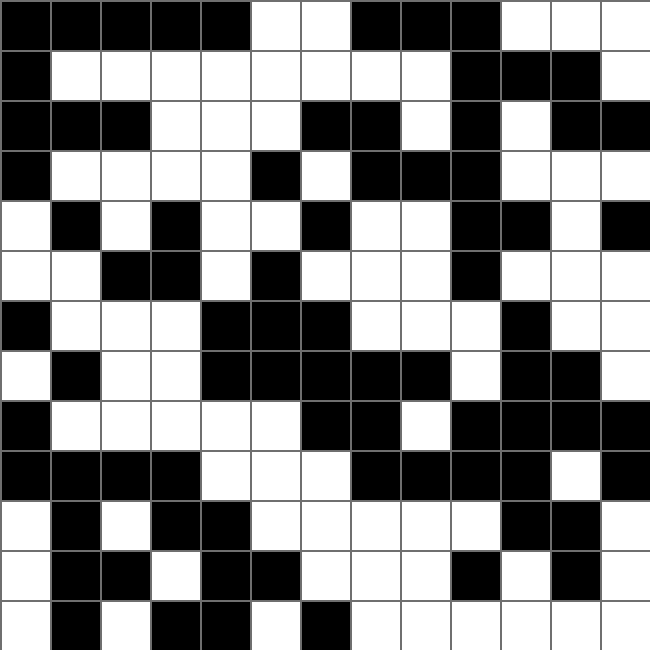[["black", "black", "black", "black", "black", "white", "white", "black", "black", "black", "white", "white", "white"], ["black", "white", "white", "white", "white", "white", "white", "white", "white", "black", "black", "black", "white"], ["black", "black", "black", "white", "white", "white", "black", "black", "white", "black", "white", "black", "black"], ["black", "white", "white", "white", "white", "black", "white", "black", "black", "black", "white", "white", "white"], ["white", "black", "white", "black", "white", "white", "black", "white", "white", "black", "black", "white", "black"], ["white", "white", "black", "black", "white", "black", "white", "white", "white", "black", "white", "white", "white"], ["black", "white", "white", "white", "black", "black", "black", "white", "white", "white", "black", "white", "white"], ["white", "black", "white", "white", "black", "black", "black", "black", "black", "white", "black", "black", "white"], ["black", "white", "white", "white", "white", "white", "black", "black", "white", "black", "black", "black", "black"], ["black", "black", "black", "black", "white", "white", "white", "black", "black", "black", "black", "white", "black"], ["white", "black", "white", "black", "black", "white", "white", "white", "white", "white", "black", "black", "white"], ["white", "black", "black", "white", "black", "black", "white", "white", "white", "black", "white", "black", "white"], ["white", "black", "white", "black", "black", "white", "black", "white", "white", "white", "white", "white", "white"]]